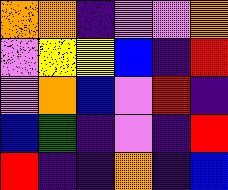[["orange", "orange", "indigo", "violet", "violet", "orange"], ["violet", "yellow", "yellow", "blue", "indigo", "red"], ["violet", "orange", "blue", "violet", "red", "indigo"], ["blue", "green", "indigo", "violet", "indigo", "red"], ["red", "indigo", "indigo", "orange", "indigo", "blue"]]